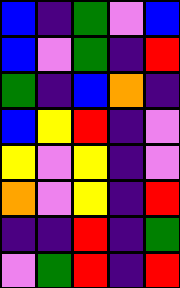[["blue", "indigo", "green", "violet", "blue"], ["blue", "violet", "green", "indigo", "red"], ["green", "indigo", "blue", "orange", "indigo"], ["blue", "yellow", "red", "indigo", "violet"], ["yellow", "violet", "yellow", "indigo", "violet"], ["orange", "violet", "yellow", "indigo", "red"], ["indigo", "indigo", "red", "indigo", "green"], ["violet", "green", "red", "indigo", "red"]]